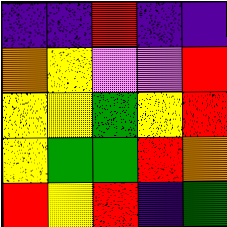[["indigo", "indigo", "red", "indigo", "indigo"], ["orange", "yellow", "violet", "violet", "red"], ["yellow", "yellow", "green", "yellow", "red"], ["yellow", "green", "green", "red", "orange"], ["red", "yellow", "red", "indigo", "green"]]